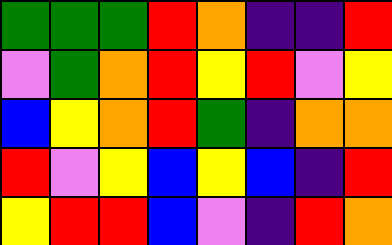[["green", "green", "green", "red", "orange", "indigo", "indigo", "red"], ["violet", "green", "orange", "red", "yellow", "red", "violet", "yellow"], ["blue", "yellow", "orange", "red", "green", "indigo", "orange", "orange"], ["red", "violet", "yellow", "blue", "yellow", "blue", "indigo", "red"], ["yellow", "red", "red", "blue", "violet", "indigo", "red", "orange"]]